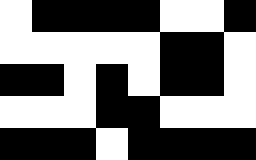[["white", "black", "black", "black", "black", "white", "white", "black"], ["white", "white", "white", "white", "white", "black", "black", "white"], ["black", "black", "white", "black", "white", "black", "black", "white"], ["white", "white", "white", "black", "black", "white", "white", "white"], ["black", "black", "black", "white", "black", "black", "black", "black"]]